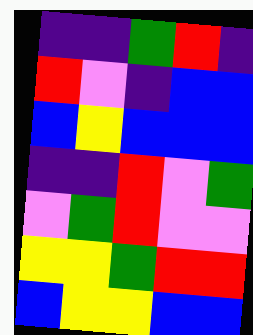[["indigo", "indigo", "green", "red", "indigo"], ["red", "violet", "indigo", "blue", "blue"], ["blue", "yellow", "blue", "blue", "blue"], ["indigo", "indigo", "red", "violet", "green"], ["violet", "green", "red", "violet", "violet"], ["yellow", "yellow", "green", "red", "red"], ["blue", "yellow", "yellow", "blue", "blue"]]